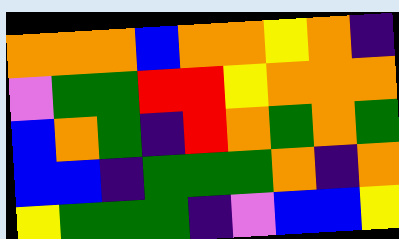[["orange", "orange", "orange", "blue", "orange", "orange", "yellow", "orange", "indigo"], ["violet", "green", "green", "red", "red", "yellow", "orange", "orange", "orange"], ["blue", "orange", "green", "indigo", "red", "orange", "green", "orange", "green"], ["blue", "blue", "indigo", "green", "green", "green", "orange", "indigo", "orange"], ["yellow", "green", "green", "green", "indigo", "violet", "blue", "blue", "yellow"]]